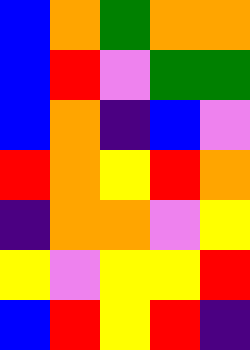[["blue", "orange", "green", "orange", "orange"], ["blue", "red", "violet", "green", "green"], ["blue", "orange", "indigo", "blue", "violet"], ["red", "orange", "yellow", "red", "orange"], ["indigo", "orange", "orange", "violet", "yellow"], ["yellow", "violet", "yellow", "yellow", "red"], ["blue", "red", "yellow", "red", "indigo"]]